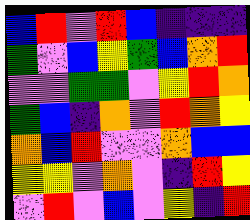[["blue", "red", "violet", "red", "blue", "indigo", "indigo", "indigo"], ["green", "violet", "blue", "yellow", "green", "blue", "orange", "red"], ["violet", "violet", "green", "green", "violet", "yellow", "red", "orange"], ["green", "blue", "indigo", "orange", "violet", "red", "orange", "yellow"], ["orange", "blue", "red", "violet", "violet", "orange", "blue", "blue"], ["yellow", "yellow", "violet", "orange", "violet", "indigo", "red", "yellow"], ["violet", "red", "violet", "blue", "violet", "yellow", "indigo", "red"]]